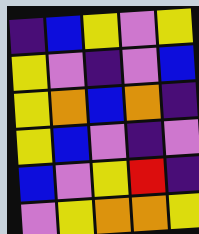[["indigo", "blue", "yellow", "violet", "yellow"], ["yellow", "violet", "indigo", "violet", "blue"], ["yellow", "orange", "blue", "orange", "indigo"], ["yellow", "blue", "violet", "indigo", "violet"], ["blue", "violet", "yellow", "red", "indigo"], ["violet", "yellow", "orange", "orange", "yellow"]]